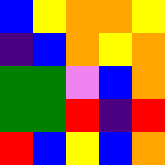[["blue", "yellow", "orange", "orange", "yellow"], ["indigo", "blue", "orange", "yellow", "orange"], ["green", "green", "violet", "blue", "orange"], ["green", "green", "red", "indigo", "red"], ["red", "blue", "yellow", "blue", "orange"]]